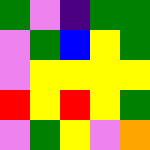[["green", "violet", "indigo", "green", "green"], ["violet", "green", "blue", "yellow", "green"], ["violet", "yellow", "yellow", "yellow", "yellow"], ["red", "yellow", "red", "yellow", "green"], ["violet", "green", "yellow", "violet", "orange"]]